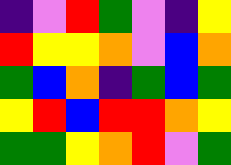[["indigo", "violet", "red", "green", "violet", "indigo", "yellow"], ["red", "yellow", "yellow", "orange", "violet", "blue", "orange"], ["green", "blue", "orange", "indigo", "green", "blue", "green"], ["yellow", "red", "blue", "red", "red", "orange", "yellow"], ["green", "green", "yellow", "orange", "red", "violet", "green"]]